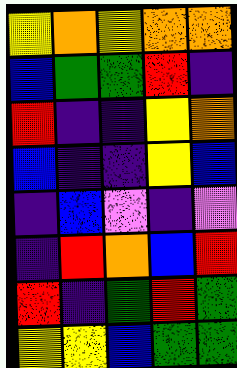[["yellow", "orange", "yellow", "orange", "orange"], ["blue", "green", "green", "red", "indigo"], ["red", "indigo", "indigo", "yellow", "orange"], ["blue", "indigo", "indigo", "yellow", "blue"], ["indigo", "blue", "violet", "indigo", "violet"], ["indigo", "red", "orange", "blue", "red"], ["red", "indigo", "green", "red", "green"], ["yellow", "yellow", "blue", "green", "green"]]